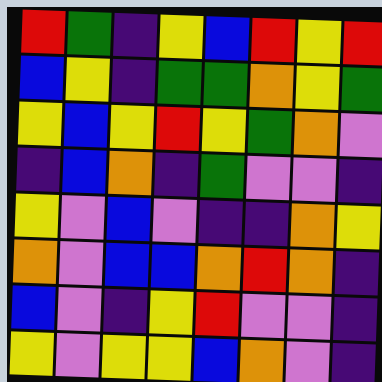[["red", "green", "indigo", "yellow", "blue", "red", "yellow", "red"], ["blue", "yellow", "indigo", "green", "green", "orange", "yellow", "green"], ["yellow", "blue", "yellow", "red", "yellow", "green", "orange", "violet"], ["indigo", "blue", "orange", "indigo", "green", "violet", "violet", "indigo"], ["yellow", "violet", "blue", "violet", "indigo", "indigo", "orange", "yellow"], ["orange", "violet", "blue", "blue", "orange", "red", "orange", "indigo"], ["blue", "violet", "indigo", "yellow", "red", "violet", "violet", "indigo"], ["yellow", "violet", "yellow", "yellow", "blue", "orange", "violet", "indigo"]]